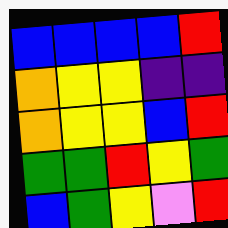[["blue", "blue", "blue", "blue", "red"], ["orange", "yellow", "yellow", "indigo", "indigo"], ["orange", "yellow", "yellow", "blue", "red"], ["green", "green", "red", "yellow", "green"], ["blue", "green", "yellow", "violet", "red"]]